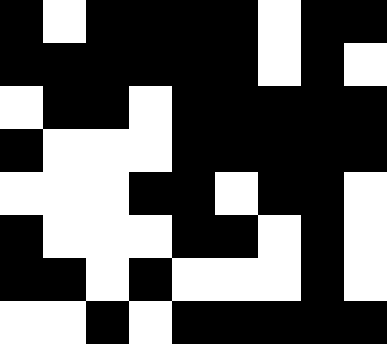[["black", "white", "black", "black", "black", "black", "white", "black", "black"], ["black", "black", "black", "black", "black", "black", "white", "black", "white"], ["white", "black", "black", "white", "black", "black", "black", "black", "black"], ["black", "white", "white", "white", "black", "black", "black", "black", "black"], ["white", "white", "white", "black", "black", "white", "black", "black", "white"], ["black", "white", "white", "white", "black", "black", "white", "black", "white"], ["black", "black", "white", "black", "white", "white", "white", "black", "white"], ["white", "white", "black", "white", "black", "black", "black", "black", "black"]]